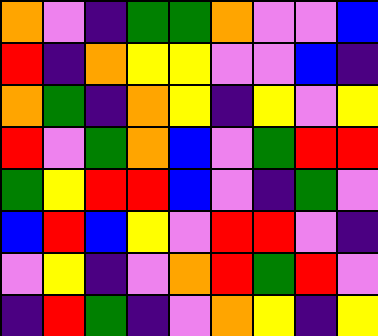[["orange", "violet", "indigo", "green", "green", "orange", "violet", "violet", "blue"], ["red", "indigo", "orange", "yellow", "yellow", "violet", "violet", "blue", "indigo"], ["orange", "green", "indigo", "orange", "yellow", "indigo", "yellow", "violet", "yellow"], ["red", "violet", "green", "orange", "blue", "violet", "green", "red", "red"], ["green", "yellow", "red", "red", "blue", "violet", "indigo", "green", "violet"], ["blue", "red", "blue", "yellow", "violet", "red", "red", "violet", "indigo"], ["violet", "yellow", "indigo", "violet", "orange", "red", "green", "red", "violet"], ["indigo", "red", "green", "indigo", "violet", "orange", "yellow", "indigo", "yellow"]]